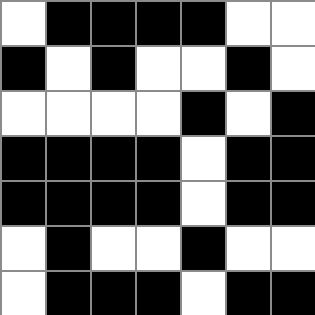[["white", "black", "black", "black", "black", "white", "white"], ["black", "white", "black", "white", "white", "black", "white"], ["white", "white", "white", "white", "black", "white", "black"], ["black", "black", "black", "black", "white", "black", "black"], ["black", "black", "black", "black", "white", "black", "black"], ["white", "black", "white", "white", "black", "white", "white"], ["white", "black", "black", "black", "white", "black", "black"]]